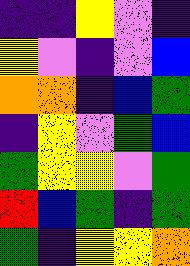[["indigo", "indigo", "yellow", "violet", "indigo"], ["yellow", "violet", "indigo", "violet", "blue"], ["orange", "orange", "indigo", "blue", "green"], ["indigo", "yellow", "violet", "green", "blue"], ["green", "yellow", "yellow", "violet", "green"], ["red", "blue", "green", "indigo", "green"], ["green", "indigo", "yellow", "yellow", "orange"]]